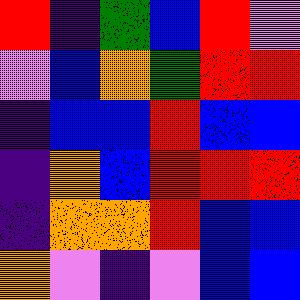[["red", "indigo", "green", "blue", "red", "violet"], ["violet", "blue", "orange", "green", "red", "red"], ["indigo", "blue", "blue", "red", "blue", "blue"], ["indigo", "orange", "blue", "red", "red", "red"], ["indigo", "orange", "orange", "red", "blue", "blue"], ["orange", "violet", "indigo", "violet", "blue", "blue"]]